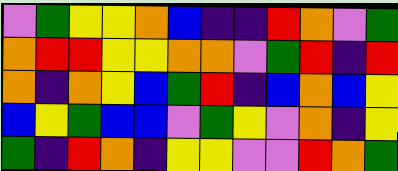[["violet", "green", "yellow", "yellow", "orange", "blue", "indigo", "indigo", "red", "orange", "violet", "green"], ["orange", "red", "red", "yellow", "yellow", "orange", "orange", "violet", "green", "red", "indigo", "red"], ["orange", "indigo", "orange", "yellow", "blue", "green", "red", "indigo", "blue", "orange", "blue", "yellow"], ["blue", "yellow", "green", "blue", "blue", "violet", "green", "yellow", "violet", "orange", "indigo", "yellow"], ["green", "indigo", "red", "orange", "indigo", "yellow", "yellow", "violet", "violet", "red", "orange", "green"]]